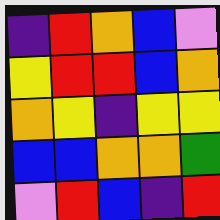[["indigo", "red", "orange", "blue", "violet"], ["yellow", "red", "red", "blue", "orange"], ["orange", "yellow", "indigo", "yellow", "yellow"], ["blue", "blue", "orange", "orange", "green"], ["violet", "red", "blue", "indigo", "red"]]